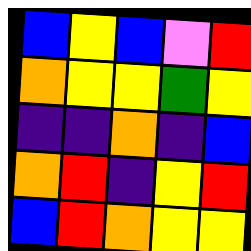[["blue", "yellow", "blue", "violet", "red"], ["orange", "yellow", "yellow", "green", "yellow"], ["indigo", "indigo", "orange", "indigo", "blue"], ["orange", "red", "indigo", "yellow", "red"], ["blue", "red", "orange", "yellow", "yellow"]]